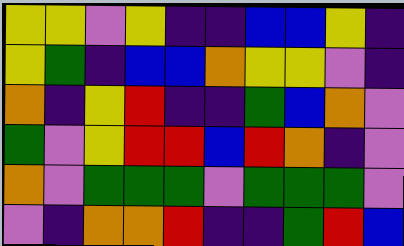[["yellow", "yellow", "violet", "yellow", "indigo", "indigo", "blue", "blue", "yellow", "indigo"], ["yellow", "green", "indigo", "blue", "blue", "orange", "yellow", "yellow", "violet", "indigo"], ["orange", "indigo", "yellow", "red", "indigo", "indigo", "green", "blue", "orange", "violet"], ["green", "violet", "yellow", "red", "red", "blue", "red", "orange", "indigo", "violet"], ["orange", "violet", "green", "green", "green", "violet", "green", "green", "green", "violet"], ["violet", "indigo", "orange", "orange", "red", "indigo", "indigo", "green", "red", "blue"]]